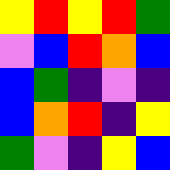[["yellow", "red", "yellow", "red", "green"], ["violet", "blue", "red", "orange", "blue"], ["blue", "green", "indigo", "violet", "indigo"], ["blue", "orange", "red", "indigo", "yellow"], ["green", "violet", "indigo", "yellow", "blue"]]